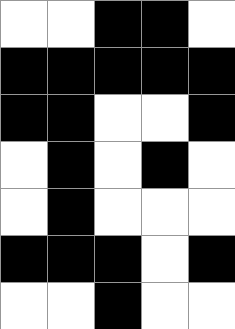[["white", "white", "black", "black", "white"], ["black", "black", "black", "black", "black"], ["black", "black", "white", "white", "black"], ["white", "black", "white", "black", "white"], ["white", "black", "white", "white", "white"], ["black", "black", "black", "white", "black"], ["white", "white", "black", "white", "white"]]